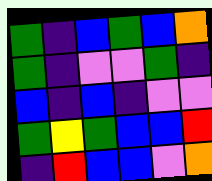[["green", "indigo", "blue", "green", "blue", "orange"], ["green", "indigo", "violet", "violet", "green", "indigo"], ["blue", "indigo", "blue", "indigo", "violet", "violet"], ["green", "yellow", "green", "blue", "blue", "red"], ["indigo", "red", "blue", "blue", "violet", "orange"]]